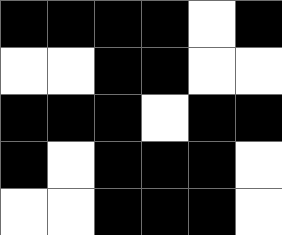[["black", "black", "black", "black", "white", "black"], ["white", "white", "black", "black", "white", "white"], ["black", "black", "black", "white", "black", "black"], ["black", "white", "black", "black", "black", "white"], ["white", "white", "black", "black", "black", "white"]]